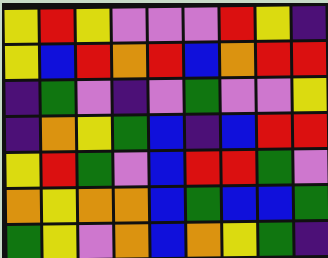[["yellow", "red", "yellow", "violet", "violet", "violet", "red", "yellow", "indigo"], ["yellow", "blue", "red", "orange", "red", "blue", "orange", "red", "red"], ["indigo", "green", "violet", "indigo", "violet", "green", "violet", "violet", "yellow"], ["indigo", "orange", "yellow", "green", "blue", "indigo", "blue", "red", "red"], ["yellow", "red", "green", "violet", "blue", "red", "red", "green", "violet"], ["orange", "yellow", "orange", "orange", "blue", "green", "blue", "blue", "green"], ["green", "yellow", "violet", "orange", "blue", "orange", "yellow", "green", "indigo"]]